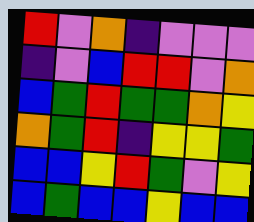[["red", "violet", "orange", "indigo", "violet", "violet", "violet"], ["indigo", "violet", "blue", "red", "red", "violet", "orange"], ["blue", "green", "red", "green", "green", "orange", "yellow"], ["orange", "green", "red", "indigo", "yellow", "yellow", "green"], ["blue", "blue", "yellow", "red", "green", "violet", "yellow"], ["blue", "green", "blue", "blue", "yellow", "blue", "blue"]]